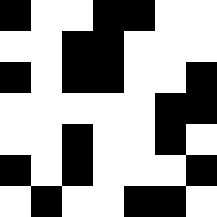[["black", "white", "white", "black", "black", "white", "white"], ["white", "white", "black", "black", "white", "white", "white"], ["black", "white", "black", "black", "white", "white", "black"], ["white", "white", "white", "white", "white", "black", "black"], ["white", "white", "black", "white", "white", "black", "white"], ["black", "white", "black", "white", "white", "white", "black"], ["white", "black", "white", "white", "black", "black", "white"]]